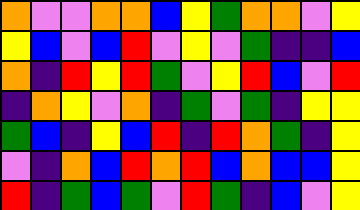[["orange", "violet", "violet", "orange", "orange", "blue", "yellow", "green", "orange", "orange", "violet", "yellow"], ["yellow", "blue", "violet", "blue", "red", "violet", "yellow", "violet", "green", "indigo", "indigo", "blue"], ["orange", "indigo", "red", "yellow", "red", "green", "violet", "yellow", "red", "blue", "violet", "red"], ["indigo", "orange", "yellow", "violet", "orange", "indigo", "green", "violet", "green", "indigo", "yellow", "yellow"], ["green", "blue", "indigo", "yellow", "blue", "red", "indigo", "red", "orange", "green", "indigo", "yellow"], ["violet", "indigo", "orange", "blue", "red", "orange", "red", "blue", "orange", "blue", "blue", "yellow"], ["red", "indigo", "green", "blue", "green", "violet", "red", "green", "indigo", "blue", "violet", "yellow"]]